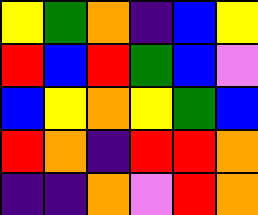[["yellow", "green", "orange", "indigo", "blue", "yellow"], ["red", "blue", "red", "green", "blue", "violet"], ["blue", "yellow", "orange", "yellow", "green", "blue"], ["red", "orange", "indigo", "red", "red", "orange"], ["indigo", "indigo", "orange", "violet", "red", "orange"]]